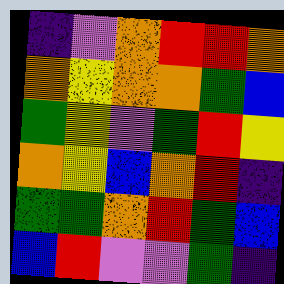[["indigo", "violet", "orange", "red", "red", "orange"], ["orange", "yellow", "orange", "orange", "green", "blue"], ["green", "yellow", "violet", "green", "red", "yellow"], ["orange", "yellow", "blue", "orange", "red", "indigo"], ["green", "green", "orange", "red", "green", "blue"], ["blue", "red", "violet", "violet", "green", "indigo"]]